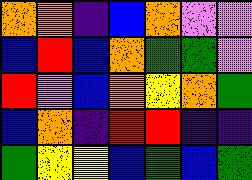[["orange", "orange", "indigo", "blue", "orange", "violet", "violet"], ["blue", "red", "blue", "orange", "green", "green", "violet"], ["red", "violet", "blue", "orange", "yellow", "orange", "green"], ["blue", "orange", "indigo", "red", "red", "indigo", "indigo"], ["green", "yellow", "yellow", "blue", "green", "blue", "green"]]